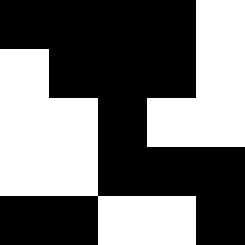[["black", "black", "black", "black", "white"], ["white", "black", "black", "black", "white"], ["white", "white", "black", "white", "white"], ["white", "white", "black", "black", "black"], ["black", "black", "white", "white", "black"]]